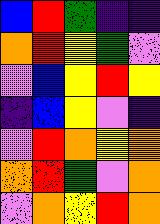[["blue", "red", "green", "indigo", "indigo"], ["orange", "red", "yellow", "green", "violet"], ["violet", "blue", "yellow", "red", "yellow"], ["indigo", "blue", "yellow", "violet", "indigo"], ["violet", "red", "orange", "yellow", "orange"], ["orange", "red", "green", "violet", "orange"], ["violet", "orange", "yellow", "red", "orange"]]